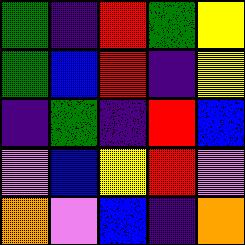[["green", "indigo", "red", "green", "yellow"], ["green", "blue", "red", "indigo", "yellow"], ["indigo", "green", "indigo", "red", "blue"], ["violet", "blue", "yellow", "red", "violet"], ["orange", "violet", "blue", "indigo", "orange"]]